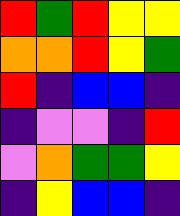[["red", "green", "red", "yellow", "yellow"], ["orange", "orange", "red", "yellow", "green"], ["red", "indigo", "blue", "blue", "indigo"], ["indigo", "violet", "violet", "indigo", "red"], ["violet", "orange", "green", "green", "yellow"], ["indigo", "yellow", "blue", "blue", "indigo"]]